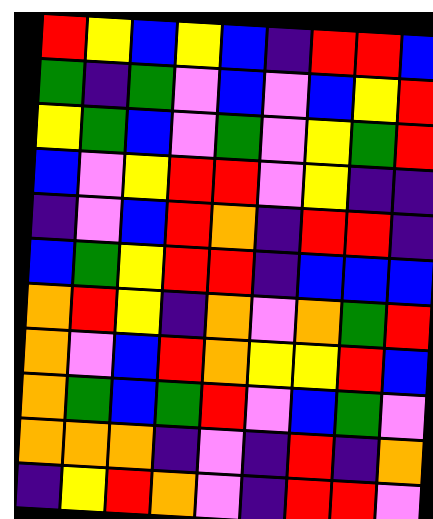[["red", "yellow", "blue", "yellow", "blue", "indigo", "red", "red", "blue"], ["green", "indigo", "green", "violet", "blue", "violet", "blue", "yellow", "red"], ["yellow", "green", "blue", "violet", "green", "violet", "yellow", "green", "red"], ["blue", "violet", "yellow", "red", "red", "violet", "yellow", "indigo", "indigo"], ["indigo", "violet", "blue", "red", "orange", "indigo", "red", "red", "indigo"], ["blue", "green", "yellow", "red", "red", "indigo", "blue", "blue", "blue"], ["orange", "red", "yellow", "indigo", "orange", "violet", "orange", "green", "red"], ["orange", "violet", "blue", "red", "orange", "yellow", "yellow", "red", "blue"], ["orange", "green", "blue", "green", "red", "violet", "blue", "green", "violet"], ["orange", "orange", "orange", "indigo", "violet", "indigo", "red", "indigo", "orange"], ["indigo", "yellow", "red", "orange", "violet", "indigo", "red", "red", "violet"]]